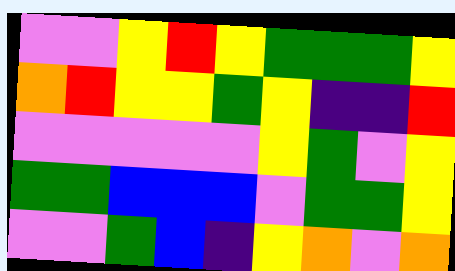[["violet", "violet", "yellow", "red", "yellow", "green", "green", "green", "yellow"], ["orange", "red", "yellow", "yellow", "green", "yellow", "indigo", "indigo", "red"], ["violet", "violet", "violet", "violet", "violet", "yellow", "green", "violet", "yellow"], ["green", "green", "blue", "blue", "blue", "violet", "green", "green", "yellow"], ["violet", "violet", "green", "blue", "indigo", "yellow", "orange", "violet", "orange"]]